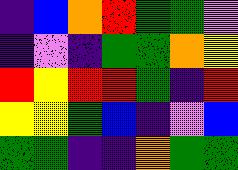[["indigo", "blue", "orange", "red", "green", "green", "violet"], ["indigo", "violet", "indigo", "green", "green", "orange", "yellow"], ["red", "yellow", "red", "red", "green", "indigo", "red"], ["yellow", "yellow", "green", "blue", "indigo", "violet", "blue"], ["green", "green", "indigo", "indigo", "orange", "green", "green"]]